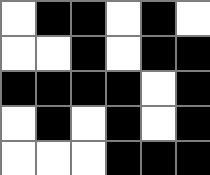[["white", "black", "black", "white", "black", "white"], ["white", "white", "black", "white", "black", "black"], ["black", "black", "black", "black", "white", "black"], ["white", "black", "white", "black", "white", "black"], ["white", "white", "white", "black", "black", "black"]]